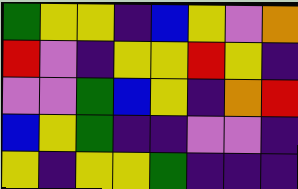[["green", "yellow", "yellow", "indigo", "blue", "yellow", "violet", "orange"], ["red", "violet", "indigo", "yellow", "yellow", "red", "yellow", "indigo"], ["violet", "violet", "green", "blue", "yellow", "indigo", "orange", "red"], ["blue", "yellow", "green", "indigo", "indigo", "violet", "violet", "indigo"], ["yellow", "indigo", "yellow", "yellow", "green", "indigo", "indigo", "indigo"]]